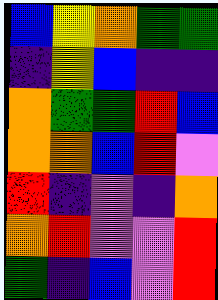[["blue", "yellow", "orange", "green", "green"], ["indigo", "yellow", "blue", "indigo", "indigo"], ["orange", "green", "green", "red", "blue"], ["orange", "orange", "blue", "red", "violet"], ["red", "indigo", "violet", "indigo", "orange"], ["orange", "red", "violet", "violet", "red"], ["green", "indigo", "blue", "violet", "red"]]